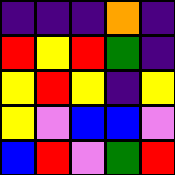[["indigo", "indigo", "indigo", "orange", "indigo"], ["red", "yellow", "red", "green", "indigo"], ["yellow", "red", "yellow", "indigo", "yellow"], ["yellow", "violet", "blue", "blue", "violet"], ["blue", "red", "violet", "green", "red"]]